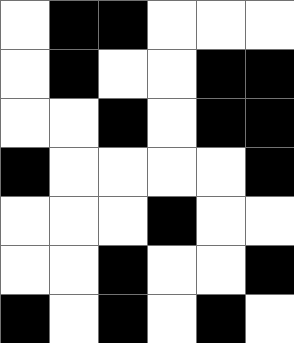[["white", "black", "black", "white", "white", "white"], ["white", "black", "white", "white", "black", "black"], ["white", "white", "black", "white", "black", "black"], ["black", "white", "white", "white", "white", "black"], ["white", "white", "white", "black", "white", "white"], ["white", "white", "black", "white", "white", "black"], ["black", "white", "black", "white", "black", "white"]]